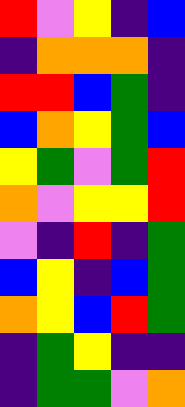[["red", "violet", "yellow", "indigo", "blue"], ["indigo", "orange", "orange", "orange", "indigo"], ["red", "red", "blue", "green", "indigo"], ["blue", "orange", "yellow", "green", "blue"], ["yellow", "green", "violet", "green", "red"], ["orange", "violet", "yellow", "yellow", "red"], ["violet", "indigo", "red", "indigo", "green"], ["blue", "yellow", "indigo", "blue", "green"], ["orange", "yellow", "blue", "red", "green"], ["indigo", "green", "yellow", "indigo", "indigo"], ["indigo", "green", "green", "violet", "orange"]]